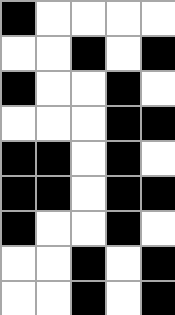[["black", "white", "white", "white", "white"], ["white", "white", "black", "white", "black"], ["black", "white", "white", "black", "white"], ["white", "white", "white", "black", "black"], ["black", "black", "white", "black", "white"], ["black", "black", "white", "black", "black"], ["black", "white", "white", "black", "white"], ["white", "white", "black", "white", "black"], ["white", "white", "black", "white", "black"]]